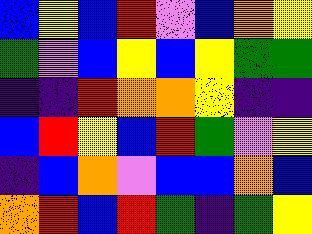[["blue", "yellow", "blue", "red", "violet", "blue", "orange", "yellow"], ["green", "violet", "blue", "yellow", "blue", "yellow", "green", "green"], ["indigo", "indigo", "red", "orange", "orange", "yellow", "indigo", "indigo"], ["blue", "red", "yellow", "blue", "red", "green", "violet", "yellow"], ["indigo", "blue", "orange", "violet", "blue", "blue", "orange", "blue"], ["orange", "red", "blue", "red", "green", "indigo", "green", "yellow"]]